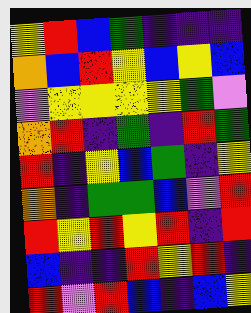[["yellow", "red", "blue", "green", "indigo", "indigo", "indigo"], ["orange", "blue", "red", "yellow", "blue", "yellow", "blue"], ["violet", "yellow", "yellow", "yellow", "yellow", "green", "violet"], ["orange", "red", "indigo", "green", "indigo", "red", "green"], ["red", "indigo", "yellow", "blue", "green", "indigo", "yellow"], ["orange", "indigo", "green", "green", "blue", "violet", "red"], ["red", "yellow", "red", "yellow", "red", "indigo", "red"], ["blue", "indigo", "indigo", "red", "yellow", "red", "indigo"], ["red", "violet", "red", "blue", "indigo", "blue", "yellow"]]